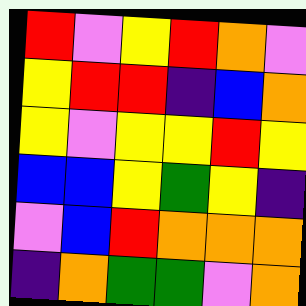[["red", "violet", "yellow", "red", "orange", "violet"], ["yellow", "red", "red", "indigo", "blue", "orange"], ["yellow", "violet", "yellow", "yellow", "red", "yellow"], ["blue", "blue", "yellow", "green", "yellow", "indigo"], ["violet", "blue", "red", "orange", "orange", "orange"], ["indigo", "orange", "green", "green", "violet", "orange"]]